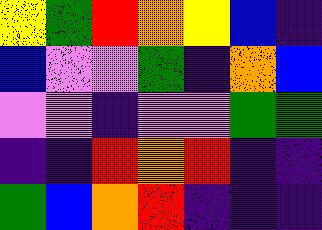[["yellow", "green", "red", "orange", "yellow", "blue", "indigo"], ["blue", "violet", "violet", "green", "indigo", "orange", "blue"], ["violet", "violet", "indigo", "violet", "violet", "green", "green"], ["indigo", "indigo", "red", "orange", "red", "indigo", "indigo"], ["green", "blue", "orange", "red", "indigo", "indigo", "indigo"]]